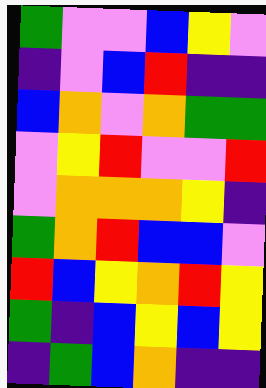[["green", "violet", "violet", "blue", "yellow", "violet"], ["indigo", "violet", "blue", "red", "indigo", "indigo"], ["blue", "orange", "violet", "orange", "green", "green"], ["violet", "yellow", "red", "violet", "violet", "red"], ["violet", "orange", "orange", "orange", "yellow", "indigo"], ["green", "orange", "red", "blue", "blue", "violet"], ["red", "blue", "yellow", "orange", "red", "yellow"], ["green", "indigo", "blue", "yellow", "blue", "yellow"], ["indigo", "green", "blue", "orange", "indigo", "indigo"]]